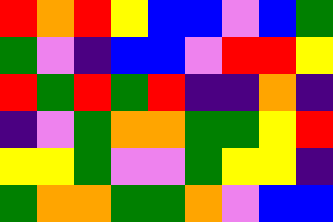[["red", "orange", "red", "yellow", "blue", "blue", "violet", "blue", "green"], ["green", "violet", "indigo", "blue", "blue", "violet", "red", "red", "yellow"], ["red", "green", "red", "green", "red", "indigo", "indigo", "orange", "indigo"], ["indigo", "violet", "green", "orange", "orange", "green", "green", "yellow", "red"], ["yellow", "yellow", "green", "violet", "violet", "green", "yellow", "yellow", "indigo"], ["green", "orange", "orange", "green", "green", "orange", "violet", "blue", "blue"]]